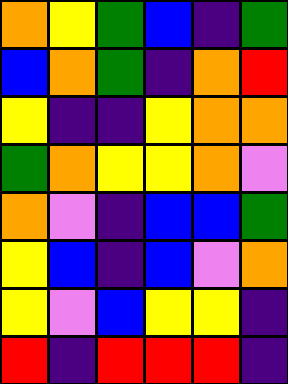[["orange", "yellow", "green", "blue", "indigo", "green"], ["blue", "orange", "green", "indigo", "orange", "red"], ["yellow", "indigo", "indigo", "yellow", "orange", "orange"], ["green", "orange", "yellow", "yellow", "orange", "violet"], ["orange", "violet", "indigo", "blue", "blue", "green"], ["yellow", "blue", "indigo", "blue", "violet", "orange"], ["yellow", "violet", "blue", "yellow", "yellow", "indigo"], ["red", "indigo", "red", "red", "red", "indigo"]]